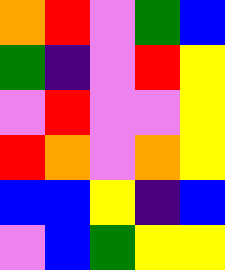[["orange", "red", "violet", "green", "blue"], ["green", "indigo", "violet", "red", "yellow"], ["violet", "red", "violet", "violet", "yellow"], ["red", "orange", "violet", "orange", "yellow"], ["blue", "blue", "yellow", "indigo", "blue"], ["violet", "blue", "green", "yellow", "yellow"]]